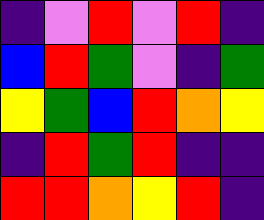[["indigo", "violet", "red", "violet", "red", "indigo"], ["blue", "red", "green", "violet", "indigo", "green"], ["yellow", "green", "blue", "red", "orange", "yellow"], ["indigo", "red", "green", "red", "indigo", "indigo"], ["red", "red", "orange", "yellow", "red", "indigo"]]